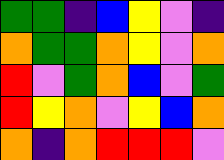[["green", "green", "indigo", "blue", "yellow", "violet", "indigo"], ["orange", "green", "green", "orange", "yellow", "violet", "orange"], ["red", "violet", "green", "orange", "blue", "violet", "green"], ["red", "yellow", "orange", "violet", "yellow", "blue", "orange"], ["orange", "indigo", "orange", "red", "red", "red", "violet"]]